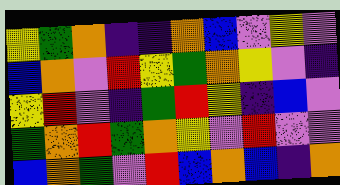[["yellow", "green", "orange", "indigo", "indigo", "orange", "blue", "violet", "yellow", "violet"], ["blue", "orange", "violet", "red", "yellow", "green", "orange", "yellow", "violet", "indigo"], ["yellow", "red", "violet", "indigo", "green", "red", "yellow", "indigo", "blue", "violet"], ["green", "orange", "red", "green", "orange", "yellow", "violet", "red", "violet", "violet"], ["blue", "orange", "green", "violet", "red", "blue", "orange", "blue", "indigo", "orange"]]